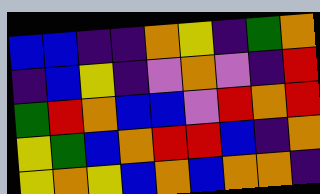[["blue", "blue", "indigo", "indigo", "orange", "yellow", "indigo", "green", "orange"], ["indigo", "blue", "yellow", "indigo", "violet", "orange", "violet", "indigo", "red"], ["green", "red", "orange", "blue", "blue", "violet", "red", "orange", "red"], ["yellow", "green", "blue", "orange", "red", "red", "blue", "indigo", "orange"], ["yellow", "orange", "yellow", "blue", "orange", "blue", "orange", "orange", "indigo"]]